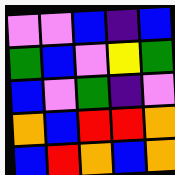[["violet", "violet", "blue", "indigo", "blue"], ["green", "blue", "violet", "yellow", "green"], ["blue", "violet", "green", "indigo", "violet"], ["orange", "blue", "red", "red", "orange"], ["blue", "red", "orange", "blue", "orange"]]